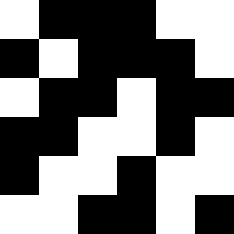[["white", "black", "black", "black", "white", "white"], ["black", "white", "black", "black", "black", "white"], ["white", "black", "black", "white", "black", "black"], ["black", "black", "white", "white", "black", "white"], ["black", "white", "white", "black", "white", "white"], ["white", "white", "black", "black", "white", "black"]]